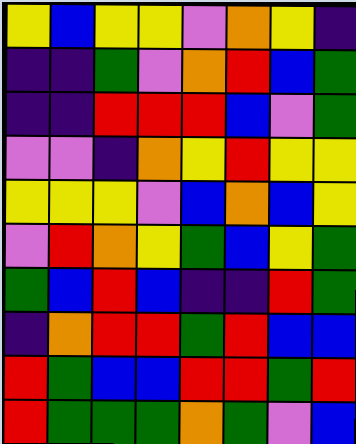[["yellow", "blue", "yellow", "yellow", "violet", "orange", "yellow", "indigo"], ["indigo", "indigo", "green", "violet", "orange", "red", "blue", "green"], ["indigo", "indigo", "red", "red", "red", "blue", "violet", "green"], ["violet", "violet", "indigo", "orange", "yellow", "red", "yellow", "yellow"], ["yellow", "yellow", "yellow", "violet", "blue", "orange", "blue", "yellow"], ["violet", "red", "orange", "yellow", "green", "blue", "yellow", "green"], ["green", "blue", "red", "blue", "indigo", "indigo", "red", "green"], ["indigo", "orange", "red", "red", "green", "red", "blue", "blue"], ["red", "green", "blue", "blue", "red", "red", "green", "red"], ["red", "green", "green", "green", "orange", "green", "violet", "blue"]]